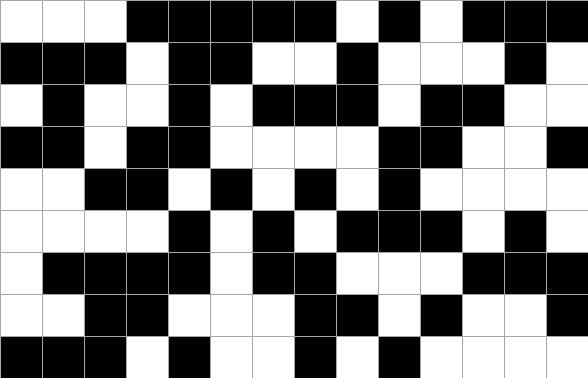[["white", "white", "white", "black", "black", "black", "black", "black", "white", "black", "white", "black", "black", "black"], ["black", "black", "black", "white", "black", "black", "white", "white", "black", "white", "white", "white", "black", "white"], ["white", "black", "white", "white", "black", "white", "black", "black", "black", "white", "black", "black", "white", "white"], ["black", "black", "white", "black", "black", "white", "white", "white", "white", "black", "black", "white", "white", "black"], ["white", "white", "black", "black", "white", "black", "white", "black", "white", "black", "white", "white", "white", "white"], ["white", "white", "white", "white", "black", "white", "black", "white", "black", "black", "black", "white", "black", "white"], ["white", "black", "black", "black", "black", "white", "black", "black", "white", "white", "white", "black", "black", "black"], ["white", "white", "black", "black", "white", "white", "white", "black", "black", "white", "black", "white", "white", "black"], ["black", "black", "black", "white", "black", "white", "white", "black", "white", "black", "white", "white", "white", "white"]]